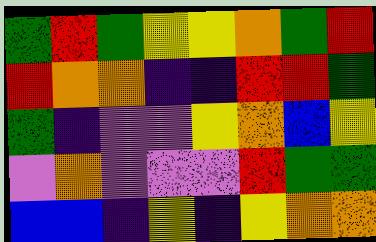[["green", "red", "green", "yellow", "yellow", "orange", "green", "red"], ["red", "orange", "orange", "indigo", "indigo", "red", "red", "green"], ["green", "indigo", "violet", "violet", "yellow", "orange", "blue", "yellow"], ["violet", "orange", "violet", "violet", "violet", "red", "green", "green"], ["blue", "blue", "indigo", "yellow", "indigo", "yellow", "orange", "orange"]]